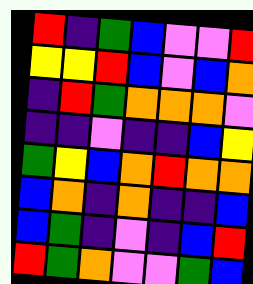[["red", "indigo", "green", "blue", "violet", "violet", "red"], ["yellow", "yellow", "red", "blue", "violet", "blue", "orange"], ["indigo", "red", "green", "orange", "orange", "orange", "violet"], ["indigo", "indigo", "violet", "indigo", "indigo", "blue", "yellow"], ["green", "yellow", "blue", "orange", "red", "orange", "orange"], ["blue", "orange", "indigo", "orange", "indigo", "indigo", "blue"], ["blue", "green", "indigo", "violet", "indigo", "blue", "red"], ["red", "green", "orange", "violet", "violet", "green", "blue"]]